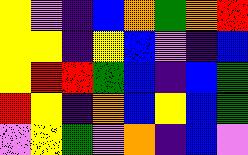[["yellow", "violet", "indigo", "blue", "orange", "green", "orange", "red"], ["yellow", "yellow", "indigo", "yellow", "blue", "violet", "indigo", "blue"], ["yellow", "red", "red", "green", "blue", "indigo", "blue", "green"], ["red", "yellow", "indigo", "orange", "blue", "yellow", "blue", "green"], ["violet", "yellow", "green", "violet", "orange", "indigo", "blue", "violet"]]